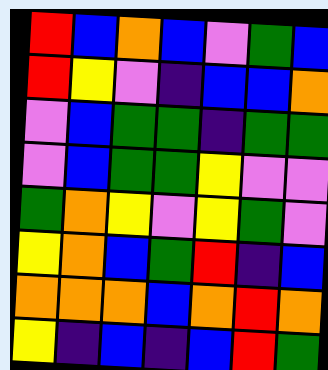[["red", "blue", "orange", "blue", "violet", "green", "blue"], ["red", "yellow", "violet", "indigo", "blue", "blue", "orange"], ["violet", "blue", "green", "green", "indigo", "green", "green"], ["violet", "blue", "green", "green", "yellow", "violet", "violet"], ["green", "orange", "yellow", "violet", "yellow", "green", "violet"], ["yellow", "orange", "blue", "green", "red", "indigo", "blue"], ["orange", "orange", "orange", "blue", "orange", "red", "orange"], ["yellow", "indigo", "blue", "indigo", "blue", "red", "green"]]